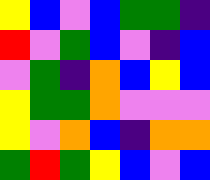[["yellow", "blue", "violet", "blue", "green", "green", "indigo"], ["red", "violet", "green", "blue", "violet", "indigo", "blue"], ["violet", "green", "indigo", "orange", "blue", "yellow", "blue"], ["yellow", "green", "green", "orange", "violet", "violet", "violet"], ["yellow", "violet", "orange", "blue", "indigo", "orange", "orange"], ["green", "red", "green", "yellow", "blue", "violet", "blue"]]